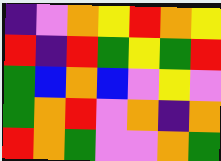[["indigo", "violet", "orange", "yellow", "red", "orange", "yellow"], ["red", "indigo", "red", "green", "yellow", "green", "red"], ["green", "blue", "orange", "blue", "violet", "yellow", "violet"], ["green", "orange", "red", "violet", "orange", "indigo", "orange"], ["red", "orange", "green", "violet", "violet", "orange", "green"]]